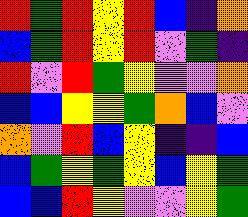[["red", "green", "red", "yellow", "red", "blue", "indigo", "orange"], ["blue", "green", "red", "yellow", "red", "violet", "green", "indigo"], ["red", "violet", "red", "green", "yellow", "violet", "violet", "orange"], ["blue", "blue", "yellow", "yellow", "green", "orange", "blue", "violet"], ["orange", "violet", "red", "blue", "yellow", "indigo", "indigo", "blue"], ["blue", "green", "yellow", "green", "yellow", "blue", "yellow", "green"], ["blue", "blue", "red", "yellow", "violet", "violet", "yellow", "green"]]